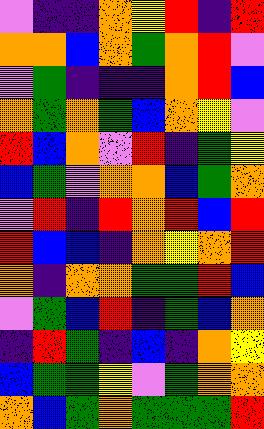[["violet", "indigo", "indigo", "orange", "yellow", "red", "indigo", "red"], ["orange", "orange", "blue", "orange", "green", "orange", "red", "violet"], ["violet", "green", "indigo", "indigo", "indigo", "orange", "red", "blue"], ["orange", "green", "orange", "green", "blue", "orange", "yellow", "violet"], ["red", "blue", "orange", "violet", "red", "indigo", "green", "yellow"], ["blue", "green", "violet", "orange", "orange", "blue", "green", "orange"], ["violet", "red", "indigo", "red", "orange", "red", "blue", "red"], ["red", "blue", "blue", "indigo", "orange", "yellow", "orange", "red"], ["orange", "indigo", "orange", "orange", "green", "green", "red", "blue"], ["violet", "green", "blue", "red", "indigo", "green", "blue", "orange"], ["indigo", "red", "green", "indigo", "blue", "indigo", "orange", "yellow"], ["blue", "green", "green", "yellow", "violet", "green", "orange", "orange"], ["orange", "blue", "green", "orange", "green", "green", "green", "red"]]